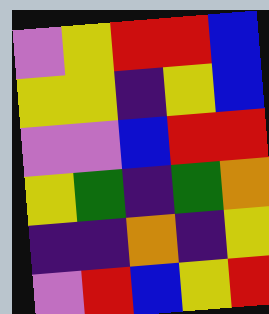[["violet", "yellow", "red", "red", "blue"], ["yellow", "yellow", "indigo", "yellow", "blue"], ["violet", "violet", "blue", "red", "red"], ["yellow", "green", "indigo", "green", "orange"], ["indigo", "indigo", "orange", "indigo", "yellow"], ["violet", "red", "blue", "yellow", "red"]]